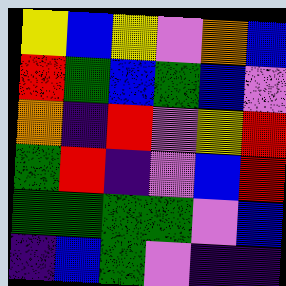[["yellow", "blue", "yellow", "violet", "orange", "blue"], ["red", "green", "blue", "green", "blue", "violet"], ["orange", "indigo", "red", "violet", "yellow", "red"], ["green", "red", "indigo", "violet", "blue", "red"], ["green", "green", "green", "green", "violet", "blue"], ["indigo", "blue", "green", "violet", "indigo", "indigo"]]